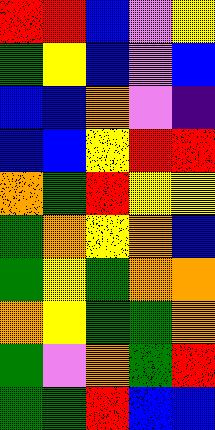[["red", "red", "blue", "violet", "yellow"], ["green", "yellow", "blue", "violet", "blue"], ["blue", "blue", "orange", "violet", "indigo"], ["blue", "blue", "yellow", "red", "red"], ["orange", "green", "red", "yellow", "yellow"], ["green", "orange", "yellow", "orange", "blue"], ["green", "yellow", "green", "orange", "orange"], ["orange", "yellow", "green", "green", "orange"], ["green", "violet", "orange", "green", "red"], ["green", "green", "red", "blue", "blue"]]